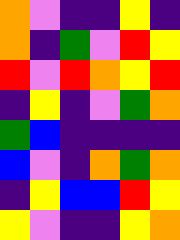[["orange", "violet", "indigo", "indigo", "yellow", "indigo"], ["orange", "indigo", "green", "violet", "red", "yellow"], ["red", "violet", "red", "orange", "yellow", "red"], ["indigo", "yellow", "indigo", "violet", "green", "orange"], ["green", "blue", "indigo", "indigo", "indigo", "indigo"], ["blue", "violet", "indigo", "orange", "green", "orange"], ["indigo", "yellow", "blue", "blue", "red", "yellow"], ["yellow", "violet", "indigo", "indigo", "yellow", "orange"]]